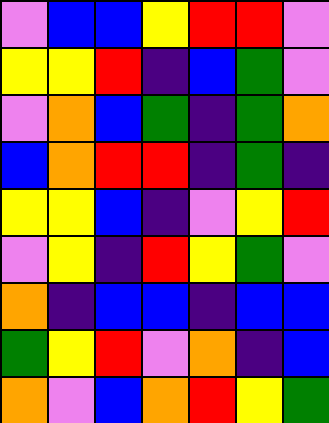[["violet", "blue", "blue", "yellow", "red", "red", "violet"], ["yellow", "yellow", "red", "indigo", "blue", "green", "violet"], ["violet", "orange", "blue", "green", "indigo", "green", "orange"], ["blue", "orange", "red", "red", "indigo", "green", "indigo"], ["yellow", "yellow", "blue", "indigo", "violet", "yellow", "red"], ["violet", "yellow", "indigo", "red", "yellow", "green", "violet"], ["orange", "indigo", "blue", "blue", "indigo", "blue", "blue"], ["green", "yellow", "red", "violet", "orange", "indigo", "blue"], ["orange", "violet", "blue", "orange", "red", "yellow", "green"]]